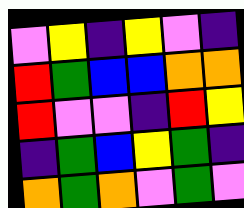[["violet", "yellow", "indigo", "yellow", "violet", "indigo"], ["red", "green", "blue", "blue", "orange", "orange"], ["red", "violet", "violet", "indigo", "red", "yellow"], ["indigo", "green", "blue", "yellow", "green", "indigo"], ["orange", "green", "orange", "violet", "green", "violet"]]